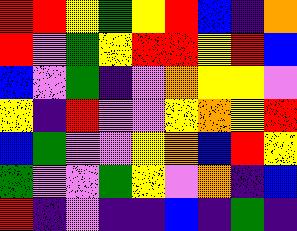[["red", "red", "yellow", "green", "yellow", "red", "blue", "indigo", "orange"], ["red", "violet", "green", "yellow", "red", "red", "yellow", "red", "blue"], ["blue", "violet", "green", "indigo", "violet", "orange", "yellow", "yellow", "violet"], ["yellow", "indigo", "red", "violet", "violet", "yellow", "orange", "yellow", "red"], ["blue", "green", "violet", "violet", "yellow", "orange", "blue", "red", "yellow"], ["green", "violet", "violet", "green", "yellow", "violet", "orange", "indigo", "blue"], ["red", "indigo", "violet", "indigo", "indigo", "blue", "indigo", "green", "indigo"]]